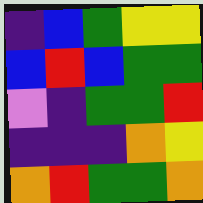[["indigo", "blue", "green", "yellow", "yellow"], ["blue", "red", "blue", "green", "green"], ["violet", "indigo", "green", "green", "red"], ["indigo", "indigo", "indigo", "orange", "yellow"], ["orange", "red", "green", "green", "orange"]]